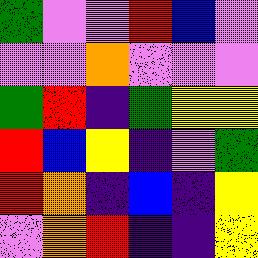[["green", "violet", "violet", "red", "blue", "violet"], ["violet", "violet", "orange", "violet", "violet", "violet"], ["green", "red", "indigo", "green", "yellow", "yellow"], ["red", "blue", "yellow", "indigo", "violet", "green"], ["red", "orange", "indigo", "blue", "indigo", "yellow"], ["violet", "orange", "red", "indigo", "indigo", "yellow"]]